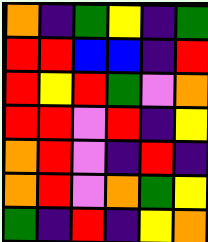[["orange", "indigo", "green", "yellow", "indigo", "green"], ["red", "red", "blue", "blue", "indigo", "red"], ["red", "yellow", "red", "green", "violet", "orange"], ["red", "red", "violet", "red", "indigo", "yellow"], ["orange", "red", "violet", "indigo", "red", "indigo"], ["orange", "red", "violet", "orange", "green", "yellow"], ["green", "indigo", "red", "indigo", "yellow", "orange"]]